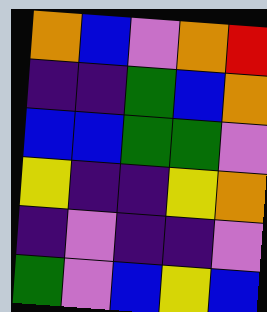[["orange", "blue", "violet", "orange", "red"], ["indigo", "indigo", "green", "blue", "orange"], ["blue", "blue", "green", "green", "violet"], ["yellow", "indigo", "indigo", "yellow", "orange"], ["indigo", "violet", "indigo", "indigo", "violet"], ["green", "violet", "blue", "yellow", "blue"]]